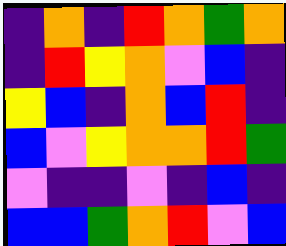[["indigo", "orange", "indigo", "red", "orange", "green", "orange"], ["indigo", "red", "yellow", "orange", "violet", "blue", "indigo"], ["yellow", "blue", "indigo", "orange", "blue", "red", "indigo"], ["blue", "violet", "yellow", "orange", "orange", "red", "green"], ["violet", "indigo", "indigo", "violet", "indigo", "blue", "indigo"], ["blue", "blue", "green", "orange", "red", "violet", "blue"]]